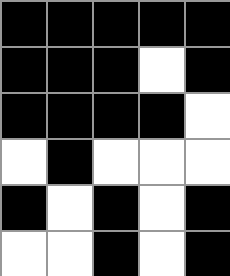[["black", "black", "black", "black", "black"], ["black", "black", "black", "white", "black"], ["black", "black", "black", "black", "white"], ["white", "black", "white", "white", "white"], ["black", "white", "black", "white", "black"], ["white", "white", "black", "white", "black"]]